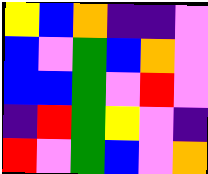[["yellow", "blue", "orange", "indigo", "indigo", "violet"], ["blue", "violet", "green", "blue", "orange", "violet"], ["blue", "blue", "green", "violet", "red", "violet"], ["indigo", "red", "green", "yellow", "violet", "indigo"], ["red", "violet", "green", "blue", "violet", "orange"]]